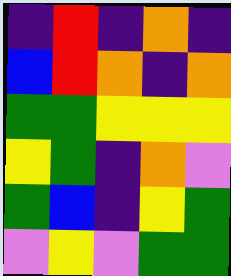[["indigo", "red", "indigo", "orange", "indigo"], ["blue", "red", "orange", "indigo", "orange"], ["green", "green", "yellow", "yellow", "yellow"], ["yellow", "green", "indigo", "orange", "violet"], ["green", "blue", "indigo", "yellow", "green"], ["violet", "yellow", "violet", "green", "green"]]